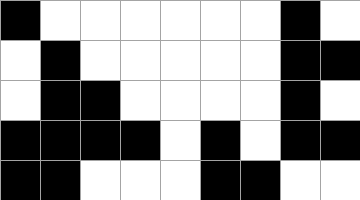[["black", "white", "white", "white", "white", "white", "white", "black", "white"], ["white", "black", "white", "white", "white", "white", "white", "black", "black"], ["white", "black", "black", "white", "white", "white", "white", "black", "white"], ["black", "black", "black", "black", "white", "black", "white", "black", "black"], ["black", "black", "white", "white", "white", "black", "black", "white", "white"]]